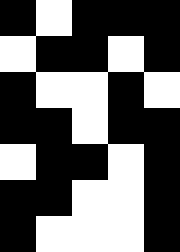[["black", "white", "black", "black", "black"], ["white", "black", "black", "white", "black"], ["black", "white", "white", "black", "white"], ["black", "black", "white", "black", "black"], ["white", "black", "black", "white", "black"], ["black", "black", "white", "white", "black"], ["black", "white", "white", "white", "black"]]